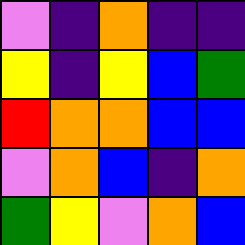[["violet", "indigo", "orange", "indigo", "indigo"], ["yellow", "indigo", "yellow", "blue", "green"], ["red", "orange", "orange", "blue", "blue"], ["violet", "orange", "blue", "indigo", "orange"], ["green", "yellow", "violet", "orange", "blue"]]